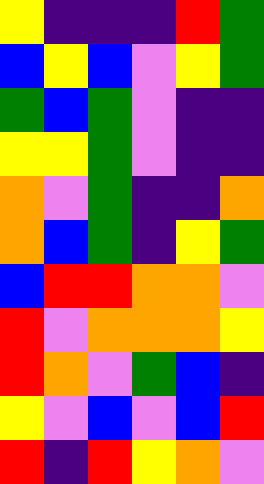[["yellow", "indigo", "indigo", "indigo", "red", "green"], ["blue", "yellow", "blue", "violet", "yellow", "green"], ["green", "blue", "green", "violet", "indigo", "indigo"], ["yellow", "yellow", "green", "violet", "indigo", "indigo"], ["orange", "violet", "green", "indigo", "indigo", "orange"], ["orange", "blue", "green", "indigo", "yellow", "green"], ["blue", "red", "red", "orange", "orange", "violet"], ["red", "violet", "orange", "orange", "orange", "yellow"], ["red", "orange", "violet", "green", "blue", "indigo"], ["yellow", "violet", "blue", "violet", "blue", "red"], ["red", "indigo", "red", "yellow", "orange", "violet"]]